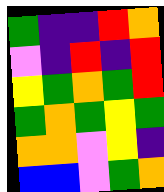[["green", "indigo", "indigo", "red", "orange"], ["violet", "indigo", "red", "indigo", "red"], ["yellow", "green", "orange", "green", "red"], ["green", "orange", "green", "yellow", "green"], ["orange", "orange", "violet", "yellow", "indigo"], ["blue", "blue", "violet", "green", "orange"]]